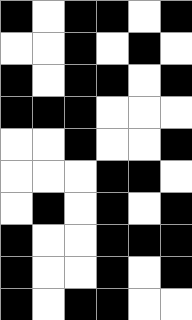[["black", "white", "black", "black", "white", "black"], ["white", "white", "black", "white", "black", "white"], ["black", "white", "black", "black", "white", "black"], ["black", "black", "black", "white", "white", "white"], ["white", "white", "black", "white", "white", "black"], ["white", "white", "white", "black", "black", "white"], ["white", "black", "white", "black", "white", "black"], ["black", "white", "white", "black", "black", "black"], ["black", "white", "white", "black", "white", "black"], ["black", "white", "black", "black", "white", "white"]]